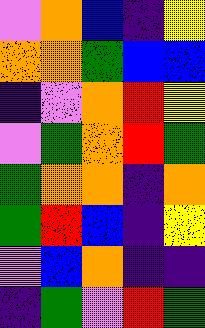[["violet", "orange", "blue", "indigo", "yellow"], ["orange", "orange", "green", "blue", "blue"], ["indigo", "violet", "orange", "red", "yellow"], ["violet", "green", "orange", "red", "green"], ["green", "orange", "orange", "indigo", "orange"], ["green", "red", "blue", "indigo", "yellow"], ["violet", "blue", "orange", "indigo", "indigo"], ["indigo", "green", "violet", "red", "green"]]